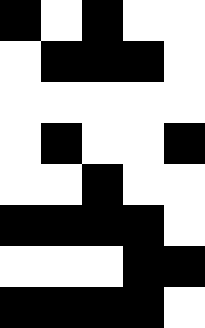[["black", "white", "black", "white", "white"], ["white", "black", "black", "black", "white"], ["white", "white", "white", "white", "white"], ["white", "black", "white", "white", "black"], ["white", "white", "black", "white", "white"], ["black", "black", "black", "black", "white"], ["white", "white", "white", "black", "black"], ["black", "black", "black", "black", "white"]]